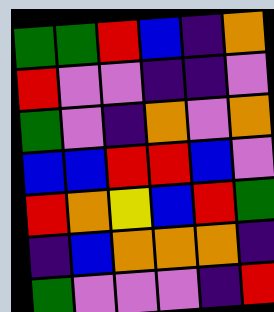[["green", "green", "red", "blue", "indigo", "orange"], ["red", "violet", "violet", "indigo", "indigo", "violet"], ["green", "violet", "indigo", "orange", "violet", "orange"], ["blue", "blue", "red", "red", "blue", "violet"], ["red", "orange", "yellow", "blue", "red", "green"], ["indigo", "blue", "orange", "orange", "orange", "indigo"], ["green", "violet", "violet", "violet", "indigo", "red"]]